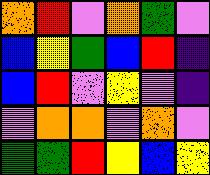[["orange", "red", "violet", "orange", "green", "violet"], ["blue", "yellow", "green", "blue", "red", "indigo"], ["blue", "red", "violet", "yellow", "violet", "indigo"], ["violet", "orange", "orange", "violet", "orange", "violet"], ["green", "green", "red", "yellow", "blue", "yellow"]]